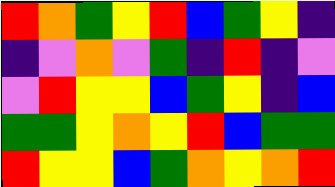[["red", "orange", "green", "yellow", "red", "blue", "green", "yellow", "indigo"], ["indigo", "violet", "orange", "violet", "green", "indigo", "red", "indigo", "violet"], ["violet", "red", "yellow", "yellow", "blue", "green", "yellow", "indigo", "blue"], ["green", "green", "yellow", "orange", "yellow", "red", "blue", "green", "green"], ["red", "yellow", "yellow", "blue", "green", "orange", "yellow", "orange", "red"]]